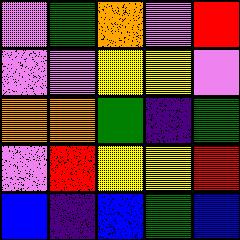[["violet", "green", "orange", "violet", "red"], ["violet", "violet", "yellow", "yellow", "violet"], ["orange", "orange", "green", "indigo", "green"], ["violet", "red", "yellow", "yellow", "red"], ["blue", "indigo", "blue", "green", "blue"]]